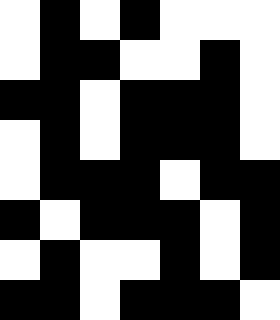[["white", "black", "white", "black", "white", "white", "white"], ["white", "black", "black", "white", "white", "black", "white"], ["black", "black", "white", "black", "black", "black", "white"], ["white", "black", "white", "black", "black", "black", "white"], ["white", "black", "black", "black", "white", "black", "black"], ["black", "white", "black", "black", "black", "white", "black"], ["white", "black", "white", "white", "black", "white", "black"], ["black", "black", "white", "black", "black", "black", "white"]]